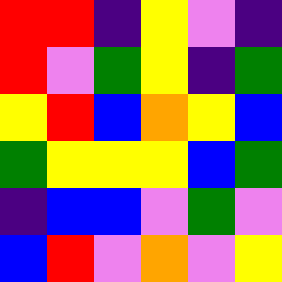[["red", "red", "indigo", "yellow", "violet", "indigo"], ["red", "violet", "green", "yellow", "indigo", "green"], ["yellow", "red", "blue", "orange", "yellow", "blue"], ["green", "yellow", "yellow", "yellow", "blue", "green"], ["indigo", "blue", "blue", "violet", "green", "violet"], ["blue", "red", "violet", "orange", "violet", "yellow"]]